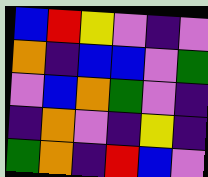[["blue", "red", "yellow", "violet", "indigo", "violet"], ["orange", "indigo", "blue", "blue", "violet", "green"], ["violet", "blue", "orange", "green", "violet", "indigo"], ["indigo", "orange", "violet", "indigo", "yellow", "indigo"], ["green", "orange", "indigo", "red", "blue", "violet"]]